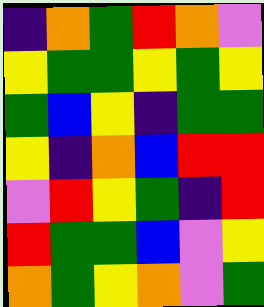[["indigo", "orange", "green", "red", "orange", "violet"], ["yellow", "green", "green", "yellow", "green", "yellow"], ["green", "blue", "yellow", "indigo", "green", "green"], ["yellow", "indigo", "orange", "blue", "red", "red"], ["violet", "red", "yellow", "green", "indigo", "red"], ["red", "green", "green", "blue", "violet", "yellow"], ["orange", "green", "yellow", "orange", "violet", "green"]]